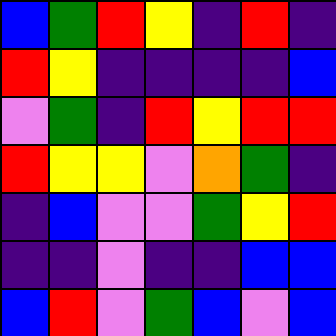[["blue", "green", "red", "yellow", "indigo", "red", "indigo"], ["red", "yellow", "indigo", "indigo", "indigo", "indigo", "blue"], ["violet", "green", "indigo", "red", "yellow", "red", "red"], ["red", "yellow", "yellow", "violet", "orange", "green", "indigo"], ["indigo", "blue", "violet", "violet", "green", "yellow", "red"], ["indigo", "indigo", "violet", "indigo", "indigo", "blue", "blue"], ["blue", "red", "violet", "green", "blue", "violet", "blue"]]